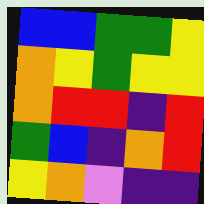[["blue", "blue", "green", "green", "yellow"], ["orange", "yellow", "green", "yellow", "yellow"], ["orange", "red", "red", "indigo", "red"], ["green", "blue", "indigo", "orange", "red"], ["yellow", "orange", "violet", "indigo", "indigo"]]